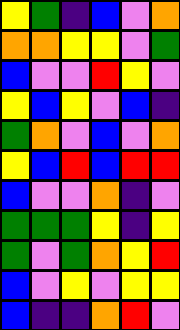[["yellow", "green", "indigo", "blue", "violet", "orange"], ["orange", "orange", "yellow", "yellow", "violet", "green"], ["blue", "violet", "violet", "red", "yellow", "violet"], ["yellow", "blue", "yellow", "violet", "blue", "indigo"], ["green", "orange", "violet", "blue", "violet", "orange"], ["yellow", "blue", "red", "blue", "red", "red"], ["blue", "violet", "violet", "orange", "indigo", "violet"], ["green", "green", "green", "yellow", "indigo", "yellow"], ["green", "violet", "green", "orange", "yellow", "red"], ["blue", "violet", "yellow", "violet", "yellow", "yellow"], ["blue", "indigo", "indigo", "orange", "red", "violet"]]